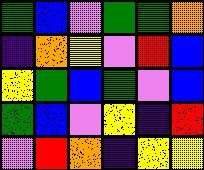[["green", "blue", "violet", "green", "green", "orange"], ["indigo", "orange", "yellow", "violet", "red", "blue"], ["yellow", "green", "blue", "green", "violet", "blue"], ["green", "blue", "violet", "yellow", "indigo", "red"], ["violet", "red", "orange", "indigo", "yellow", "yellow"]]